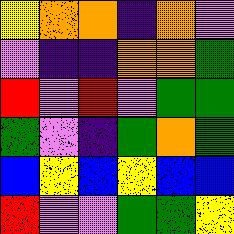[["yellow", "orange", "orange", "indigo", "orange", "violet"], ["violet", "indigo", "indigo", "orange", "orange", "green"], ["red", "violet", "red", "violet", "green", "green"], ["green", "violet", "indigo", "green", "orange", "green"], ["blue", "yellow", "blue", "yellow", "blue", "blue"], ["red", "violet", "violet", "green", "green", "yellow"]]